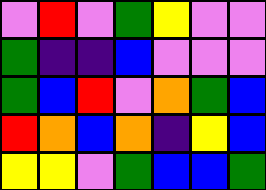[["violet", "red", "violet", "green", "yellow", "violet", "violet"], ["green", "indigo", "indigo", "blue", "violet", "violet", "violet"], ["green", "blue", "red", "violet", "orange", "green", "blue"], ["red", "orange", "blue", "orange", "indigo", "yellow", "blue"], ["yellow", "yellow", "violet", "green", "blue", "blue", "green"]]